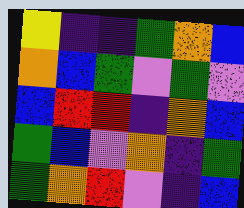[["yellow", "indigo", "indigo", "green", "orange", "blue"], ["orange", "blue", "green", "violet", "green", "violet"], ["blue", "red", "red", "indigo", "orange", "blue"], ["green", "blue", "violet", "orange", "indigo", "green"], ["green", "orange", "red", "violet", "indigo", "blue"]]